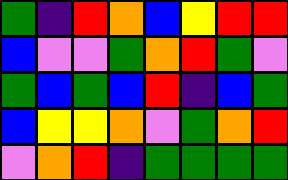[["green", "indigo", "red", "orange", "blue", "yellow", "red", "red"], ["blue", "violet", "violet", "green", "orange", "red", "green", "violet"], ["green", "blue", "green", "blue", "red", "indigo", "blue", "green"], ["blue", "yellow", "yellow", "orange", "violet", "green", "orange", "red"], ["violet", "orange", "red", "indigo", "green", "green", "green", "green"]]